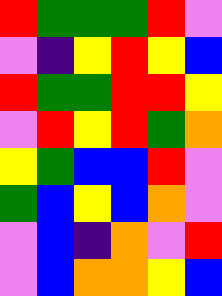[["red", "green", "green", "green", "red", "violet"], ["violet", "indigo", "yellow", "red", "yellow", "blue"], ["red", "green", "green", "red", "red", "yellow"], ["violet", "red", "yellow", "red", "green", "orange"], ["yellow", "green", "blue", "blue", "red", "violet"], ["green", "blue", "yellow", "blue", "orange", "violet"], ["violet", "blue", "indigo", "orange", "violet", "red"], ["violet", "blue", "orange", "orange", "yellow", "blue"]]